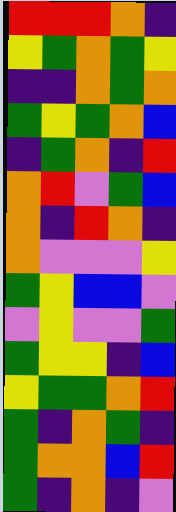[["red", "red", "red", "orange", "indigo"], ["yellow", "green", "orange", "green", "yellow"], ["indigo", "indigo", "orange", "green", "orange"], ["green", "yellow", "green", "orange", "blue"], ["indigo", "green", "orange", "indigo", "red"], ["orange", "red", "violet", "green", "blue"], ["orange", "indigo", "red", "orange", "indigo"], ["orange", "violet", "violet", "violet", "yellow"], ["green", "yellow", "blue", "blue", "violet"], ["violet", "yellow", "violet", "violet", "green"], ["green", "yellow", "yellow", "indigo", "blue"], ["yellow", "green", "green", "orange", "red"], ["green", "indigo", "orange", "green", "indigo"], ["green", "orange", "orange", "blue", "red"], ["green", "indigo", "orange", "indigo", "violet"]]